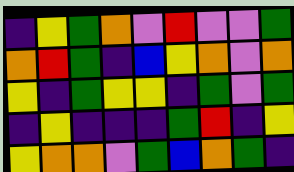[["indigo", "yellow", "green", "orange", "violet", "red", "violet", "violet", "green"], ["orange", "red", "green", "indigo", "blue", "yellow", "orange", "violet", "orange"], ["yellow", "indigo", "green", "yellow", "yellow", "indigo", "green", "violet", "green"], ["indigo", "yellow", "indigo", "indigo", "indigo", "green", "red", "indigo", "yellow"], ["yellow", "orange", "orange", "violet", "green", "blue", "orange", "green", "indigo"]]